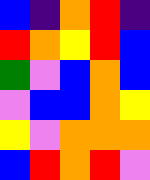[["blue", "indigo", "orange", "red", "indigo"], ["red", "orange", "yellow", "red", "blue"], ["green", "violet", "blue", "orange", "blue"], ["violet", "blue", "blue", "orange", "yellow"], ["yellow", "violet", "orange", "orange", "orange"], ["blue", "red", "orange", "red", "violet"]]